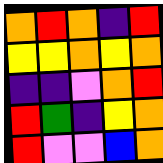[["orange", "red", "orange", "indigo", "red"], ["yellow", "yellow", "orange", "yellow", "orange"], ["indigo", "indigo", "violet", "orange", "red"], ["red", "green", "indigo", "yellow", "orange"], ["red", "violet", "violet", "blue", "orange"]]